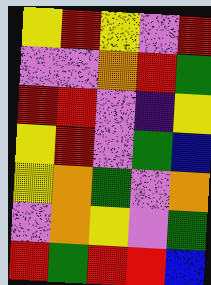[["yellow", "red", "yellow", "violet", "red"], ["violet", "violet", "orange", "red", "green"], ["red", "red", "violet", "indigo", "yellow"], ["yellow", "red", "violet", "green", "blue"], ["yellow", "orange", "green", "violet", "orange"], ["violet", "orange", "yellow", "violet", "green"], ["red", "green", "red", "red", "blue"]]